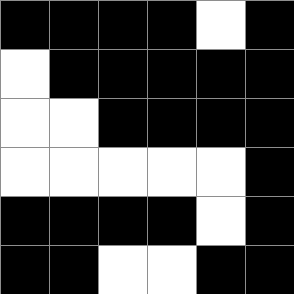[["black", "black", "black", "black", "white", "black"], ["white", "black", "black", "black", "black", "black"], ["white", "white", "black", "black", "black", "black"], ["white", "white", "white", "white", "white", "black"], ["black", "black", "black", "black", "white", "black"], ["black", "black", "white", "white", "black", "black"]]